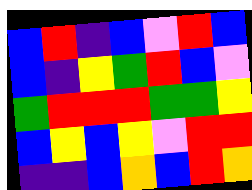[["blue", "red", "indigo", "blue", "violet", "red", "blue"], ["blue", "indigo", "yellow", "green", "red", "blue", "violet"], ["green", "red", "red", "red", "green", "green", "yellow"], ["blue", "yellow", "blue", "yellow", "violet", "red", "red"], ["indigo", "indigo", "blue", "orange", "blue", "red", "orange"]]